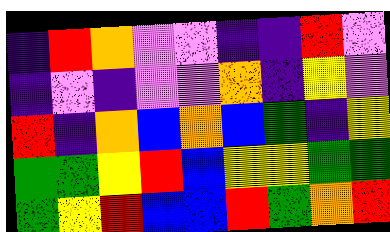[["indigo", "red", "orange", "violet", "violet", "indigo", "indigo", "red", "violet"], ["indigo", "violet", "indigo", "violet", "violet", "orange", "indigo", "yellow", "violet"], ["red", "indigo", "orange", "blue", "orange", "blue", "green", "indigo", "yellow"], ["green", "green", "yellow", "red", "blue", "yellow", "yellow", "green", "green"], ["green", "yellow", "red", "blue", "blue", "red", "green", "orange", "red"]]